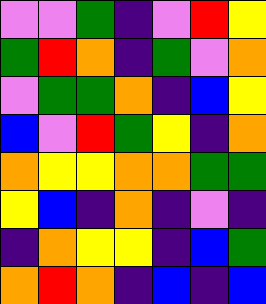[["violet", "violet", "green", "indigo", "violet", "red", "yellow"], ["green", "red", "orange", "indigo", "green", "violet", "orange"], ["violet", "green", "green", "orange", "indigo", "blue", "yellow"], ["blue", "violet", "red", "green", "yellow", "indigo", "orange"], ["orange", "yellow", "yellow", "orange", "orange", "green", "green"], ["yellow", "blue", "indigo", "orange", "indigo", "violet", "indigo"], ["indigo", "orange", "yellow", "yellow", "indigo", "blue", "green"], ["orange", "red", "orange", "indigo", "blue", "indigo", "blue"]]